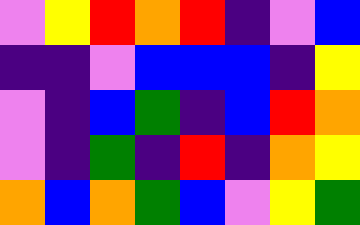[["violet", "yellow", "red", "orange", "red", "indigo", "violet", "blue"], ["indigo", "indigo", "violet", "blue", "blue", "blue", "indigo", "yellow"], ["violet", "indigo", "blue", "green", "indigo", "blue", "red", "orange"], ["violet", "indigo", "green", "indigo", "red", "indigo", "orange", "yellow"], ["orange", "blue", "orange", "green", "blue", "violet", "yellow", "green"]]